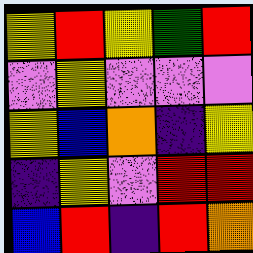[["yellow", "red", "yellow", "green", "red"], ["violet", "yellow", "violet", "violet", "violet"], ["yellow", "blue", "orange", "indigo", "yellow"], ["indigo", "yellow", "violet", "red", "red"], ["blue", "red", "indigo", "red", "orange"]]